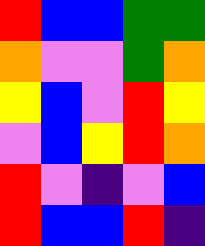[["red", "blue", "blue", "green", "green"], ["orange", "violet", "violet", "green", "orange"], ["yellow", "blue", "violet", "red", "yellow"], ["violet", "blue", "yellow", "red", "orange"], ["red", "violet", "indigo", "violet", "blue"], ["red", "blue", "blue", "red", "indigo"]]